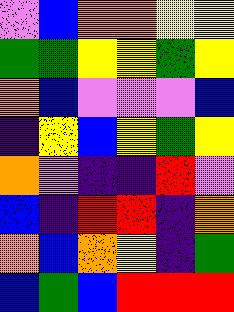[["violet", "blue", "orange", "orange", "yellow", "yellow"], ["green", "green", "yellow", "yellow", "green", "yellow"], ["orange", "blue", "violet", "violet", "violet", "blue"], ["indigo", "yellow", "blue", "yellow", "green", "yellow"], ["orange", "violet", "indigo", "indigo", "red", "violet"], ["blue", "indigo", "red", "red", "indigo", "orange"], ["orange", "blue", "orange", "yellow", "indigo", "green"], ["blue", "green", "blue", "red", "red", "red"]]